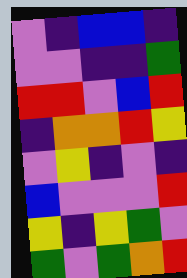[["violet", "indigo", "blue", "blue", "indigo"], ["violet", "violet", "indigo", "indigo", "green"], ["red", "red", "violet", "blue", "red"], ["indigo", "orange", "orange", "red", "yellow"], ["violet", "yellow", "indigo", "violet", "indigo"], ["blue", "violet", "violet", "violet", "red"], ["yellow", "indigo", "yellow", "green", "violet"], ["green", "violet", "green", "orange", "red"]]